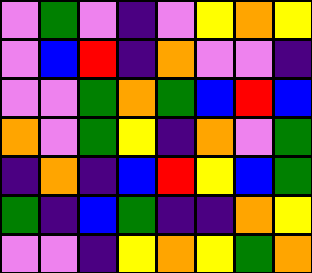[["violet", "green", "violet", "indigo", "violet", "yellow", "orange", "yellow"], ["violet", "blue", "red", "indigo", "orange", "violet", "violet", "indigo"], ["violet", "violet", "green", "orange", "green", "blue", "red", "blue"], ["orange", "violet", "green", "yellow", "indigo", "orange", "violet", "green"], ["indigo", "orange", "indigo", "blue", "red", "yellow", "blue", "green"], ["green", "indigo", "blue", "green", "indigo", "indigo", "orange", "yellow"], ["violet", "violet", "indigo", "yellow", "orange", "yellow", "green", "orange"]]